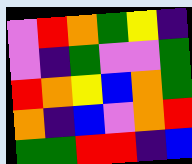[["violet", "red", "orange", "green", "yellow", "indigo"], ["violet", "indigo", "green", "violet", "violet", "green"], ["red", "orange", "yellow", "blue", "orange", "green"], ["orange", "indigo", "blue", "violet", "orange", "red"], ["green", "green", "red", "red", "indigo", "blue"]]